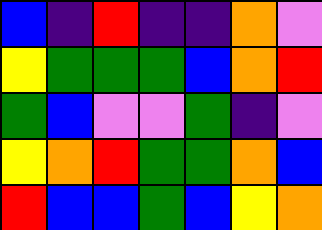[["blue", "indigo", "red", "indigo", "indigo", "orange", "violet"], ["yellow", "green", "green", "green", "blue", "orange", "red"], ["green", "blue", "violet", "violet", "green", "indigo", "violet"], ["yellow", "orange", "red", "green", "green", "orange", "blue"], ["red", "blue", "blue", "green", "blue", "yellow", "orange"]]